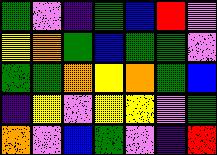[["green", "violet", "indigo", "green", "blue", "red", "violet"], ["yellow", "orange", "green", "blue", "green", "green", "violet"], ["green", "green", "orange", "yellow", "orange", "green", "blue"], ["indigo", "yellow", "violet", "yellow", "yellow", "violet", "green"], ["orange", "violet", "blue", "green", "violet", "indigo", "red"]]